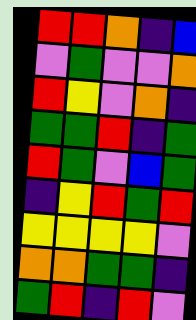[["red", "red", "orange", "indigo", "blue"], ["violet", "green", "violet", "violet", "orange"], ["red", "yellow", "violet", "orange", "indigo"], ["green", "green", "red", "indigo", "green"], ["red", "green", "violet", "blue", "green"], ["indigo", "yellow", "red", "green", "red"], ["yellow", "yellow", "yellow", "yellow", "violet"], ["orange", "orange", "green", "green", "indigo"], ["green", "red", "indigo", "red", "violet"]]